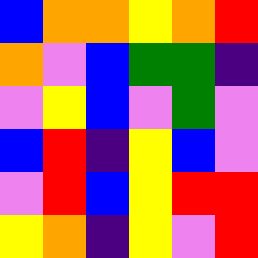[["blue", "orange", "orange", "yellow", "orange", "red"], ["orange", "violet", "blue", "green", "green", "indigo"], ["violet", "yellow", "blue", "violet", "green", "violet"], ["blue", "red", "indigo", "yellow", "blue", "violet"], ["violet", "red", "blue", "yellow", "red", "red"], ["yellow", "orange", "indigo", "yellow", "violet", "red"]]